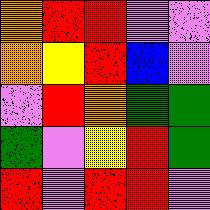[["orange", "red", "red", "violet", "violet"], ["orange", "yellow", "red", "blue", "violet"], ["violet", "red", "orange", "green", "green"], ["green", "violet", "yellow", "red", "green"], ["red", "violet", "red", "red", "violet"]]